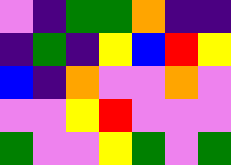[["violet", "indigo", "green", "green", "orange", "indigo", "indigo"], ["indigo", "green", "indigo", "yellow", "blue", "red", "yellow"], ["blue", "indigo", "orange", "violet", "violet", "orange", "violet"], ["violet", "violet", "yellow", "red", "violet", "violet", "violet"], ["green", "violet", "violet", "yellow", "green", "violet", "green"]]